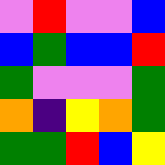[["violet", "red", "violet", "violet", "blue"], ["blue", "green", "blue", "blue", "red"], ["green", "violet", "violet", "violet", "green"], ["orange", "indigo", "yellow", "orange", "green"], ["green", "green", "red", "blue", "yellow"]]